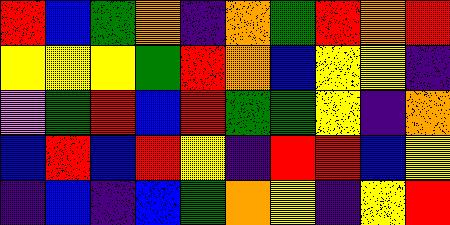[["red", "blue", "green", "orange", "indigo", "orange", "green", "red", "orange", "red"], ["yellow", "yellow", "yellow", "green", "red", "orange", "blue", "yellow", "yellow", "indigo"], ["violet", "green", "red", "blue", "red", "green", "green", "yellow", "indigo", "orange"], ["blue", "red", "blue", "red", "yellow", "indigo", "red", "red", "blue", "yellow"], ["indigo", "blue", "indigo", "blue", "green", "orange", "yellow", "indigo", "yellow", "red"]]